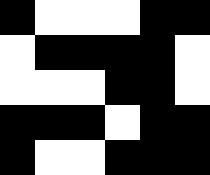[["black", "white", "white", "white", "black", "black"], ["white", "black", "black", "black", "black", "white"], ["white", "white", "white", "black", "black", "white"], ["black", "black", "black", "white", "black", "black"], ["black", "white", "white", "black", "black", "black"]]